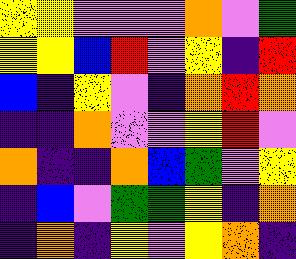[["yellow", "yellow", "violet", "violet", "violet", "orange", "violet", "green"], ["yellow", "yellow", "blue", "red", "violet", "yellow", "indigo", "red"], ["blue", "indigo", "yellow", "violet", "indigo", "orange", "red", "orange"], ["indigo", "indigo", "orange", "violet", "violet", "yellow", "red", "violet"], ["orange", "indigo", "indigo", "orange", "blue", "green", "violet", "yellow"], ["indigo", "blue", "violet", "green", "green", "yellow", "indigo", "orange"], ["indigo", "orange", "indigo", "yellow", "violet", "yellow", "orange", "indigo"]]